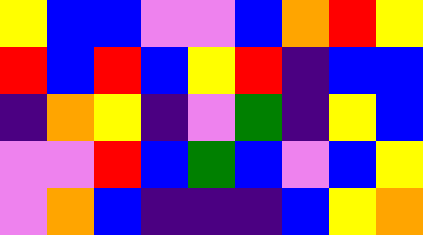[["yellow", "blue", "blue", "violet", "violet", "blue", "orange", "red", "yellow"], ["red", "blue", "red", "blue", "yellow", "red", "indigo", "blue", "blue"], ["indigo", "orange", "yellow", "indigo", "violet", "green", "indigo", "yellow", "blue"], ["violet", "violet", "red", "blue", "green", "blue", "violet", "blue", "yellow"], ["violet", "orange", "blue", "indigo", "indigo", "indigo", "blue", "yellow", "orange"]]